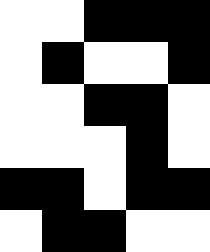[["white", "white", "black", "black", "black"], ["white", "black", "white", "white", "black"], ["white", "white", "black", "black", "white"], ["white", "white", "white", "black", "white"], ["black", "black", "white", "black", "black"], ["white", "black", "black", "white", "white"]]